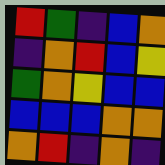[["red", "green", "indigo", "blue", "orange"], ["indigo", "orange", "red", "blue", "yellow"], ["green", "orange", "yellow", "blue", "blue"], ["blue", "blue", "blue", "orange", "orange"], ["orange", "red", "indigo", "orange", "indigo"]]